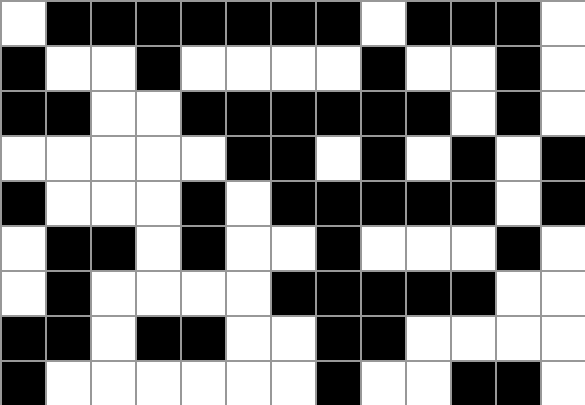[["white", "black", "black", "black", "black", "black", "black", "black", "white", "black", "black", "black", "white"], ["black", "white", "white", "black", "white", "white", "white", "white", "black", "white", "white", "black", "white"], ["black", "black", "white", "white", "black", "black", "black", "black", "black", "black", "white", "black", "white"], ["white", "white", "white", "white", "white", "black", "black", "white", "black", "white", "black", "white", "black"], ["black", "white", "white", "white", "black", "white", "black", "black", "black", "black", "black", "white", "black"], ["white", "black", "black", "white", "black", "white", "white", "black", "white", "white", "white", "black", "white"], ["white", "black", "white", "white", "white", "white", "black", "black", "black", "black", "black", "white", "white"], ["black", "black", "white", "black", "black", "white", "white", "black", "black", "white", "white", "white", "white"], ["black", "white", "white", "white", "white", "white", "white", "black", "white", "white", "black", "black", "white"]]